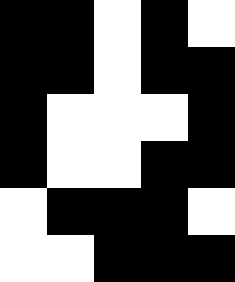[["black", "black", "white", "black", "white"], ["black", "black", "white", "black", "black"], ["black", "white", "white", "white", "black"], ["black", "white", "white", "black", "black"], ["white", "black", "black", "black", "white"], ["white", "white", "black", "black", "black"]]